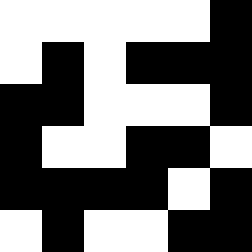[["white", "white", "white", "white", "white", "black"], ["white", "black", "white", "black", "black", "black"], ["black", "black", "white", "white", "white", "black"], ["black", "white", "white", "black", "black", "white"], ["black", "black", "black", "black", "white", "black"], ["white", "black", "white", "white", "black", "black"]]